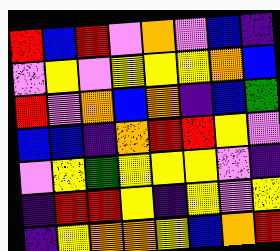[["red", "blue", "red", "violet", "orange", "violet", "blue", "indigo"], ["violet", "yellow", "violet", "yellow", "yellow", "yellow", "orange", "blue"], ["red", "violet", "orange", "blue", "orange", "indigo", "blue", "green"], ["blue", "blue", "indigo", "orange", "red", "red", "yellow", "violet"], ["violet", "yellow", "green", "yellow", "yellow", "yellow", "violet", "indigo"], ["indigo", "red", "red", "yellow", "indigo", "yellow", "violet", "yellow"], ["indigo", "yellow", "orange", "orange", "yellow", "blue", "orange", "red"]]